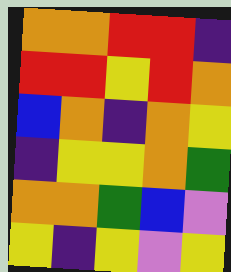[["orange", "orange", "red", "red", "indigo"], ["red", "red", "yellow", "red", "orange"], ["blue", "orange", "indigo", "orange", "yellow"], ["indigo", "yellow", "yellow", "orange", "green"], ["orange", "orange", "green", "blue", "violet"], ["yellow", "indigo", "yellow", "violet", "yellow"]]